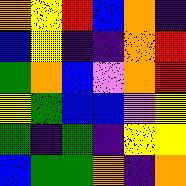[["orange", "yellow", "red", "blue", "orange", "indigo"], ["blue", "yellow", "indigo", "indigo", "orange", "red"], ["green", "orange", "blue", "violet", "orange", "red"], ["yellow", "green", "blue", "blue", "violet", "yellow"], ["green", "indigo", "green", "indigo", "yellow", "yellow"], ["blue", "green", "green", "orange", "indigo", "orange"]]